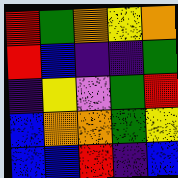[["red", "green", "orange", "yellow", "orange"], ["red", "blue", "indigo", "indigo", "green"], ["indigo", "yellow", "violet", "green", "red"], ["blue", "orange", "orange", "green", "yellow"], ["blue", "blue", "red", "indigo", "blue"]]